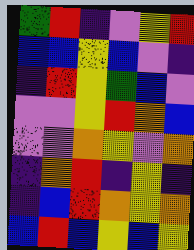[["green", "red", "indigo", "violet", "yellow", "red"], ["blue", "blue", "yellow", "blue", "violet", "indigo"], ["indigo", "red", "yellow", "green", "blue", "violet"], ["violet", "violet", "yellow", "red", "orange", "blue"], ["violet", "violet", "orange", "yellow", "violet", "orange"], ["indigo", "orange", "red", "indigo", "yellow", "indigo"], ["indigo", "blue", "red", "orange", "yellow", "orange"], ["blue", "red", "blue", "yellow", "blue", "yellow"]]